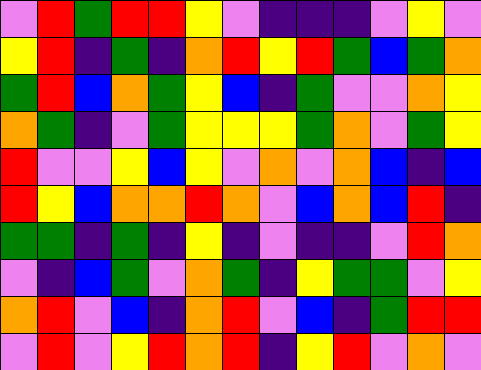[["violet", "red", "green", "red", "red", "yellow", "violet", "indigo", "indigo", "indigo", "violet", "yellow", "violet"], ["yellow", "red", "indigo", "green", "indigo", "orange", "red", "yellow", "red", "green", "blue", "green", "orange"], ["green", "red", "blue", "orange", "green", "yellow", "blue", "indigo", "green", "violet", "violet", "orange", "yellow"], ["orange", "green", "indigo", "violet", "green", "yellow", "yellow", "yellow", "green", "orange", "violet", "green", "yellow"], ["red", "violet", "violet", "yellow", "blue", "yellow", "violet", "orange", "violet", "orange", "blue", "indigo", "blue"], ["red", "yellow", "blue", "orange", "orange", "red", "orange", "violet", "blue", "orange", "blue", "red", "indigo"], ["green", "green", "indigo", "green", "indigo", "yellow", "indigo", "violet", "indigo", "indigo", "violet", "red", "orange"], ["violet", "indigo", "blue", "green", "violet", "orange", "green", "indigo", "yellow", "green", "green", "violet", "yellow"], ["orange", "red", "violet", "blue", "indigo", "orange", "red", "violet", "blue", "indigo", "green", "red", "red"], ["violet", "red", "violet", "yellow", "red", "orange", "red", "indigo", "yellow", "red", "violet", "orange", "violet"]]